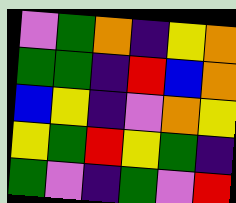[["violet", "green", "orange", "indigo", "yellow", "orange"], ["green", "green", "indigo", "red", "blue", "orange"], ["blue", "yellow", "indigo", "violet", "orange", "yellow"], ["yellow", "green", "red", "yellow", "green", "indigo"], ["green", "violet", "indigo", "green", "violet", "red"]]